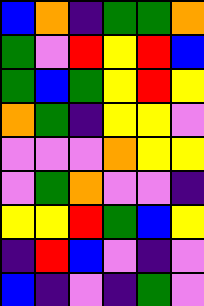[["blue", "orange", "indigo", "green", "green", "orange"], ["green", "violet", "red", "yellow", "red", "blue"], ["green", "blue", "green", "yellow", "red", "yellow"], ["orange", "green", "indigo", "yellow", "yellow", "violet"], ["violet", "violet", "violet", "orange", "yellow", "yellow"], ["violet", "green", "orange", "violet", "violet", "indigo"], ["yellow", "yellow", "red", "green", "blue", "yellow"], ["indigo", "red", "blue", "violet", "indigo", "violet"], ["blue", "indigo", "violet", "indigo", "green", "violet"]]